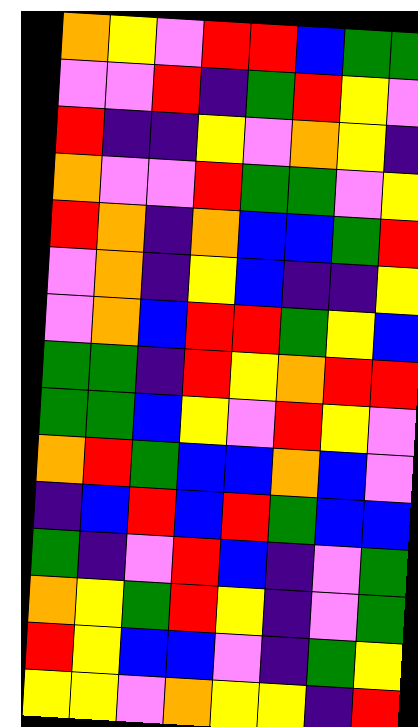[["orange", "yellow", "violet", "red", "red", "blue", "green", "green"], ["violet", "violet", "red", "indigo", "green", "red", "yellow", "violet"], ["red", "indigo", "indigo", "yellow", "violet", "orange", "yellow", "indigo"], ["orange", "violet", "violet", "red", "green", "green", "violet", "yellow"], ["red", "orange", "indigo", "orange", "blue", "blue", "green", "red"], ["violet", "orange", "indigo", "yellow", "blue", "indigo", "indigo", "yellow"], ["violet", "orange", "blue", "red", "red", "green", "yellow", "blue"], ["green", "green", "indigo", "red", "yellow", "orange", "red", "red"], ["green", "green", "blue", "yellow", "violet", "red", "yellow", "violet"], ["orange", "red", "green", "blue", "blue", "orange", "blue", "violet"], ["indigo", "blue", "red", "blue", "red", "green", "blue", "blue"], ["green", "indigo", "violet", "red", "blue", "indigo", "violet", "green"], ["orange", "yellow", "green", "red", "yellow", "indigo", "violet", "green"], ["red", "yellow", "blue", "blue", "violet", "indigo", "green", "yellow"], ["yellow", "yellow", "violet", "orange", "yellow", "yellow", "indigo", "red"]]